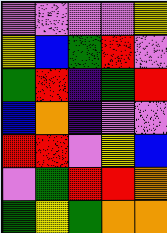[["violet", "violet", "violet", "violet", "yellow"], ["yellow", "blue", "green", "red", "violet"], ["green", "red", "indigo", "green", "red"], ["blue", "orange", "indigo", "violet", "violet"], ["red", "red", "violet", "yellow", "blue"], ["violet", "green", "red", "red", "orange"], ["green", "yellow", "green", "orange", "orange"]]